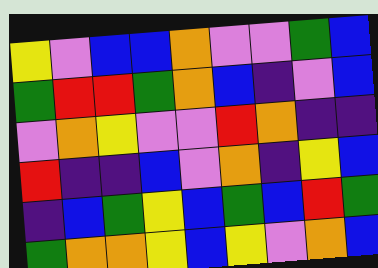[["yellow", "violet", "blue", "blue", "orange", "violet", "violet", "green", "blue"], ["green", "red", "red", "green", "orange", "blue", "indigo", "violet", "blue"], ["violet", "orange", "yellow", "violet", "violet", "red", "orange", "indigo", "indigo"], ["red", "indigo", "indigo", "blue", "violet", "orange", "indigo", "yellow", "blue"], ["indigo", "blue", "green", "yellow", "blue", "green", "blue", "red", "green"], ["green", "orange", "orange", "yellow", "blue", "yellow", "violet", "orange", "blue"]]